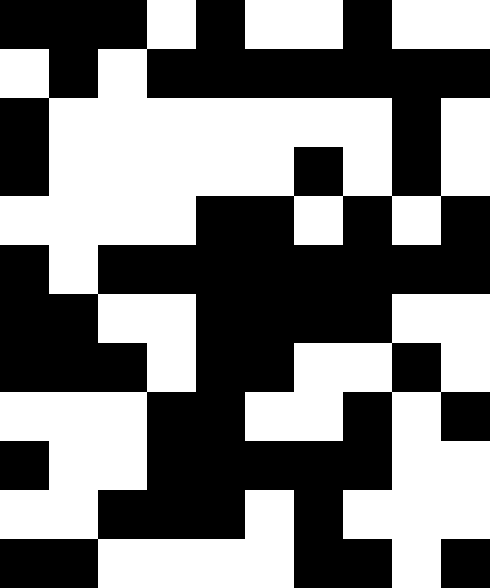[["black", "black", "black", "white", "black", "white", "white", "black", "white", "white"], ["white", "black", "white", "black", "black", "black", "black", "black", "black", "black"], ["black", "white", "white", "white", "white", "white", "white", "white", "black", "white"], ["black", "white", "white", "white", "white", "white", "black", "white", "black", "white"], ["white", "white", "white", "white", "black", "black", "white", "black", "white", "black"], ["black", "white", "black", "black", "black", "black", "black", "black", "black", "black"], ["black", "black", "white", "white", "black", "black", "black", "black", "white", "white"], ["black", "black", "black", "white", "black", "black", "white", "white", "black", "white"], ["white", "white", "white", "black", "black", "white", "white", "black", "white", "black"], ["black", "white", "white", "black", "black", "black", "black", "black", "white", "white"], ["white", "white", "black", "black", "black", "white", "black", "white", "white", "white"], ["black", "black", "white", "white", "white", "white", "black", "black", "white", "black"]]